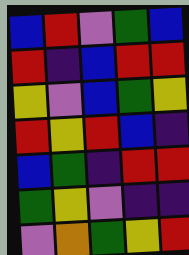[["blue", "red", "violet", "green", "blue"], ["red", "indigo", "blue", "red", "red"], ["yellow", "violet", "blue", "green", "yellow"], ["red", "yellow", "red", "blue", "indigo"], ["blue", "green", "indigo", "red", "red"], ["green", "yellow", "violet", "indigo", "indigo"], ["violet", "orange", "green", "yellow", "red"]]